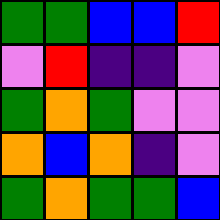[["green", "green", "blue", "blue", "red"], ["violet", "red", "indigo", "indigo", "violet"], ["green", "orange", "green", "violet", "violet"], ["orange", "blue", "orange", "indigo", "violet"], ["green", "orange", "green", "green", "blue"]]